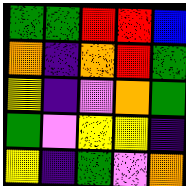[["green", "green", "red", "red", "blue"], ["orange", "indigo", "orange", "red", "green"], ["yellow", "indigo", "violet", "orange", "green"], ["green", "violet", "yellow", "yellow", "indigo"], ["yellow", "indigo", "green", "violet", "orange"]]